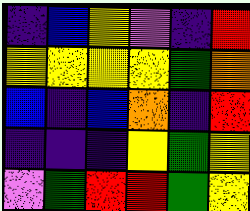[["indigo", "blue", "yellow", "violet", "indigo", "red"], ["yellow", "yellow", "yellow", "yellow", "green", "orange"], ["blue", "indigo", "blue", "orange", "indigo", "red"], ["indigo", "indigo", "indigo", "yellow", "green", "yellow"], ["violet", "green", "red", "red", "green", "yellow"]]